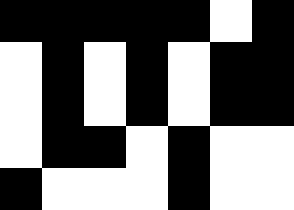[["black", "black", "black", "black", "black", "white", "black"], ["white", "black", "white", "black", "white", "black", "black"], ["white", "black", "white", "black", "white", "black", "black"], ["white", "black", "black", "white", "black", "white", "white"], ["black", "white", "white", "white", "black", "white", "white"]]